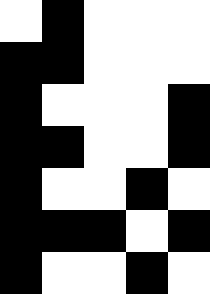[["white", "black", "white", "white", "white"], ["black", "black", "white", "white", "white"], ["black", "white", "white", "white", "black"], ["black", "black", "white", "white", "black"], ["black", "white", "white", "black", "white"], ["black", "black", "black", "white", "black"], ["black", "white", "white", "black", "white"]]